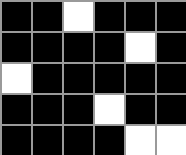[["black", "black", "white", "black", "black", "black"], ["black", "black", "black", "black", "white", "black"], ["white", "black", "black", "black", "black", "black"], ["black", "black", "black", "white", "black", "black"], ["black", "black", "black", "black", "white", "white"]]